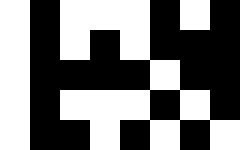[["white", "black", "white", "white", "white", "black", "white", "black"], ["white", "black", "white", "black", "white", "black", "black", "black"], ["white", "black", "black", "black", "black", "white", "black", "black"], ["white", "black", "white", "white", "white", "black", "white", "black"], ["white", "black", "black", "white", "black", "white", "black", "white"]]